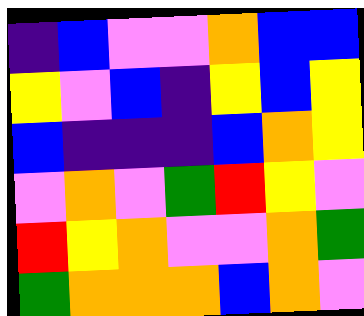[["indigo", "blue", "violet", "violet", "orange", "blue", "blue"], ["yellow", "violet", "blue", "indigo", "yellow", "blue", "yellow"], ["blue", "indigo", "indigo", "indigo", "blue", "orange", "yellow"], ["violet", "orange", "violet", "green", "red", "yellow", "violet"], ["red", "yellow", "orange", "violet", "violet", "orange", "green"], ["green", "orange", "orange", "orange", "blue", "orange", "violet"]]